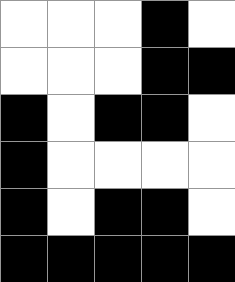[["white", "white", "white", "black", "white"], ["white", "white", "white", "black", "black"], ["black", "white", "black", "black", "white"], ["black", "white", "white", "white", "white"], ["black", "white", "black", "black", "white"], ["black", "black", "black", "black", "black"]]